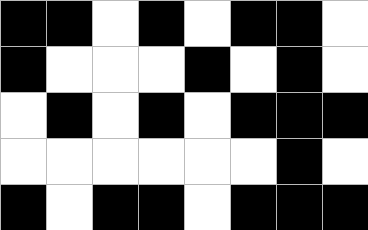[["black", "black", "white", "black", "white", "black", "black", "white"], ["black", "white", "white", "white", "black", "white", "black", "white"], ["white", "black", "white", "black", "white", "black", "black", "black"], ["white", "white", "white", "white", "white", "white", "black", "white"], ["black", "white", "black", "black", "white", "black", "black", "black"]]